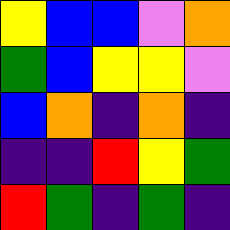[["yellow", "blue", "blue", "violet", "orange"], ["green", "blue", "yellow", "yellow", "violet"], ["blue", "orange", "indigo", "orange", "indigo"], ["indigo", "indigo", "red", "yellow", "green"], ["red", "green", "indigo", "green", "indigo"]]